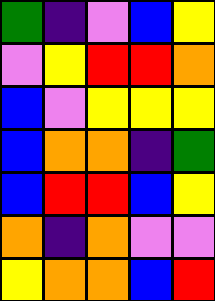[["green", "indigo", "violet", "blue", "yellow"], ["violet", "yellow", "red", "red", "orange"], ["blue", "violet", "yellow", "yellow", "yellow"], ["blue", "orange", "orange", "indigo", "green"], ["blue", "red", "red", "blue", "yellow"], ["orange", "indigo", "orange", "violet", "violet"], ["yellow", "orange", "orange", "blue", "red"]]